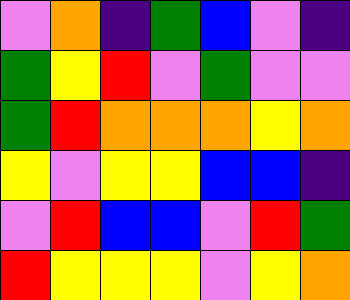[["violet", "orange", "indigo", "green", "blue", "violet", "indigo"], ["green", "yellow", "red", "violet", "green", "violet", "violet"], ["green", "red", "orange", "orange", "orange", "yellow", "orange"], ["yellow", "violet", "yellow", "yellow", "blue", "blue", "indigo"], ["violet", "red", "blue", "blue", "violet", "red", "green"], ["red", "yellow", "yellow", "yellow", "violet", "yellow", "orange"]]